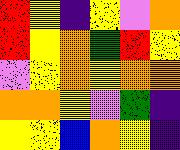[["red", "yellow", "indigo", "yellow", "violet", "orange"], ["red", "yellow", "orange", "green", "red", "yellow"], ["violet", "yellow", "orange", "yellow", "orange", "orange"], ["orange", "orange", "yellow", "violet", "green", "indigo"], ["yellow", "yellow", "blue", "orange", "yellow", "indigo"]]